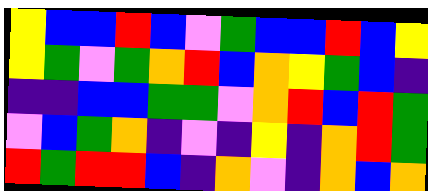[["yellow", "blue", "blue", "red", "blue", "violet", "green", "blue", "blue", "red", "blue", "yellow"], ["yellow", "green", "violet", "green", "orange", "red", "blue", "orange", "yellow", "green", "blue", "indigo"], ["indigo", "indigo", "blue", "blue", "green", "green", "violet", "orange", "red", "blue", "red", "green"], ["violet", "blue", "green", "orange", "indigo", "violet", "indigo", "yellow", "indigo", "orange", "red", "green"], ["red", "green", "red", "red", "blue", "indigo", "orange", "violet", "indigo", "orange", "blue", "orange"]]